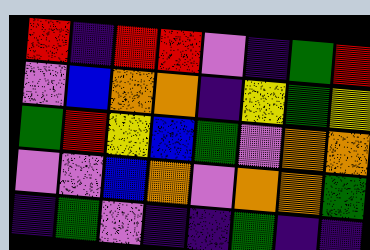[["red", "indigo", "red", "red", "violet", "indigo", "green", "red"], ["violet", "blue", "orange", "orange", "indigo", "yellow", "green", "yellow"], ["green", "red", "yellow", "blue", "green", "violet", "orange", "orange"], ["violet", "violet", "blue", "orange", "violet", "orange", "orange", "green"], ["indigo", "green", "violet", "indigo", "indigo", "green", "indigo", "indigo"]]